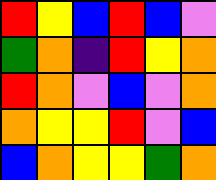[["red", "yellow", "blue", "red", "blue", "violet"], ["green", "orange", "indigo", "red", "yellow", "orange"], ["red", "orange", "violet", "blue", "violet", "orange"], ["orange", "yellow", "yellow", "red", "violet", "blue"], ["blue", "orange", "yellow", "yellow", "green", "orange"]]